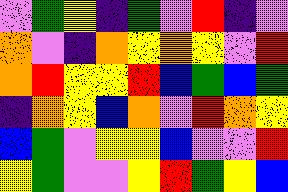[["violet", "green", "yellow", "indigo", "green", "violet", "red", "indigo", "violet"], ["orange", "violet", "indigo", "orange", "yellow", "orange", "yellow", "violet", "red"], ["orange", "red", "yellow", "yellow", "red", "blue", "green", "blue", "green"], ["indigo", "orange", "yellow", "blue", "orange", "violet", "red", "orange", "yellow"], ["blue", "green", "violet", "yellow", "yellow", "blue", "violet", "violet", "red"], ["yellow", "green", "violet", "violet", "yellow", "red", "green", "yellow", "blue"]]